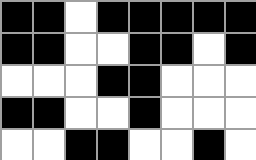[["black", "black", "white", "black", "black", "black", "black", "black"], ["black", "black", "white", "white", "black", "black", "white", "black"], ["white", "white", "white", "black", "black", "white", "white", "white"], ["black", "black", "white", "white", "black", "white", "white", "white"], ["white", "white", "black", "black", "white", "white", "black", "white"]]